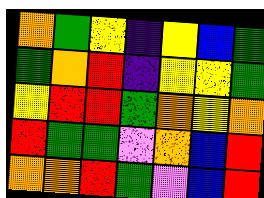[["orange", "green", "yellow", "indigo", "yellow", "blue", "green"], ["green", "orange", "red", "indigo", "yellow", "yellow", "green"], ["yellow", "red", "red", "green", "orange", "yellow", "orange"], ["red", "green", "green", "violet", "orange", "blue", "red"], ["orange", "orange", "red", "green", "violet", "blue", "red"]]